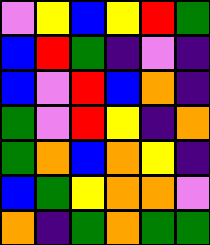[["violet", "yellow", "blue", "yellow", "red", "green"], ["blue", "red", "green", "indigo", "violet", "indigo"], ["blue", "violet", "red", "blue", "orange", "indigo"], ["green", "violet", "red", "yellow", "indigo", "orange"], ["green", "orange", "blue", "orange", "yellow", "indigo"], ["blue", "green", "yellow", "orange", "orange", "violet"], ["orange", "indigo", "green", "orange", "green", "green"]]